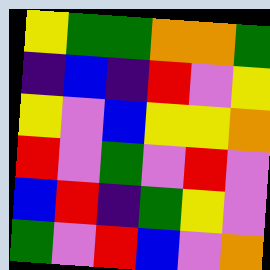[["yellow", "green", "green", "orange", "orange", "green"], ["indigo", "blue", "indigo", "red", "violet", "yellow"], ["yellow", "violet", "blue", "yellow", "yellow", "orange"], ["red", "violet", "green", "violet", "red", "violet"], ["blue", "red", "indigo", "green", "yellow", "violet"], ["green", "violet", "red", "blue", "violet", "orange"]]